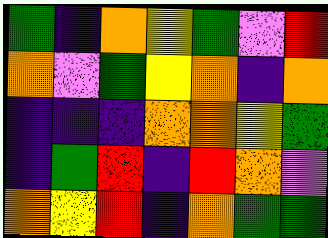[["green", "indigo", "orange", "yellow", "green", "violet", "red"], ["orange", "violet", "green", "yellow", "orange", "indigo", "orange"], ["indigo", "indigo", "indigo", "orange", "orange", "yellow", "green"], ["indigo", "green", "red", "indigo", "red", "orange", "violet"], ["orange", "yellow", "red", "indigo", "orange", "green", "green"]]